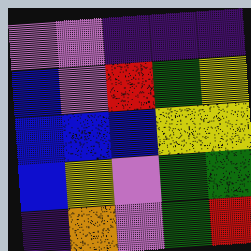[["violet", "violet", "indigo", "indigo", "indigo"], ["blue", "violet", "red", "green", "yellow"], ["blue", "blue", "blue", "yellow", "yellow"], ["blue", "yellow", "violet", "green", "green"], ["indigo", "orange", "violet", "green", "red"]]